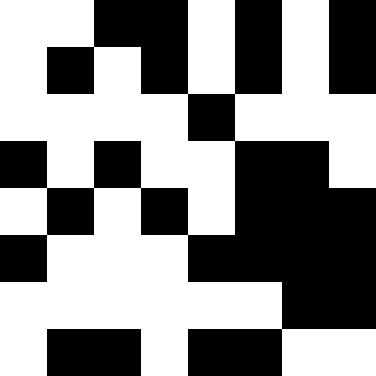[["white", "white", "black", "black", "white", "black", "white", "black"], ["white", "black", "white", "black", "white", "black", "white", "black"], ["white", "white", "white", "white", "black", "white", "white", "white"], ["black", "white", "black", "white", "white", "black", "black", "white"], ["white", "black", "white", "black", "white", "black", "black", "black"], ["black", "white", "white", "white", "black", "black", "black", "black"], ["white", "white", "white", "white", "white", "white", "black", "black"], ["white", "black", "black", "white", "black", "black", "white", "white"]]